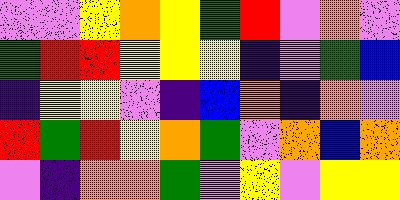[["violet", "violet", "yellow", "orange", "yellow", "green", "red", "violet", "orange", "violet"], ["green", "red", "red", "yellow", "yellow", "yellow", "indigo", "violet", "green", "blue"], ["indigo", "yellow", "yellow", "violet", "indigo", "blue", "orange", "indigo", "orange", "violet"], ["red", "green", "red", "yellow", "orange", "green", "violet", "orange", "blue", "orange"], ["violet", "indigo", "orange", "orange", "green", "violet", "yellow", "violet", "yellow", "yellow"]]